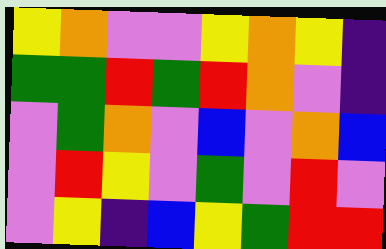[["yellow", "orange", "violet", "violet", "yellow", "orange", "yellow", "indigo"], ["green", "green", "red", "green", "red", "orange", "violet", "indigo"], ["violet", "green", "orange", "violet", "blue", "violet", "orange", "blue"], ["violet", "red", "yellow", "violet", "green", "violet", "red", "violet"], ["violet", "yellow", "indigo", "blue", "yellow", "green", "red", "red"]]